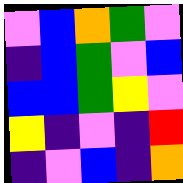[["violet", "blue", "orange", "green", "violet"], ["indigo", "blue", "green", "violet", "blue"], ["blue", "blue", "green", "yellow", "violet"], ["yellow", "indigo", "violet", "indigo", "red"], ["indigo", "violet", "blue", "indigo", "orange"]]